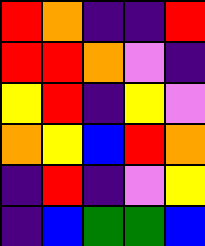[["red", "orange", "indigo", "indigo", "red"], ["red", "red", "orange", "violet", "indigo"], ["yellow", "red", "indigo", "yellow", "violet"], ["orange", "yellow", "blue", "red", "orange"], ["indigo", "red", "indigo", "violet", "yellow"], ["indigo", "blue", "green", "green", "blue"]]